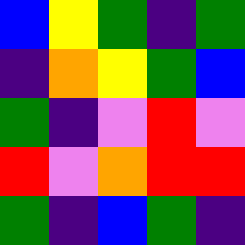[["blue", "yellow", "green", "indigo", "green"], ["indigo", "orange", "yellow", "green", "blue"], ["green", "indigo", "violet", "red", "violet"], ["red", "violet", "orange", "red", "red"], ["green", "indigo", "blue", "green", "indigo"]]